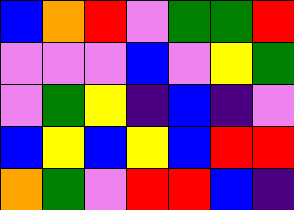[["blue", "orange", "red", "violet", "green", "green", "red"], ["violet", "violet", "violet", "blue", "violet", "yellow", "green"], ["violet", "green", "yellow", "indigo", "blue", "indigo", "violet"], ["blue", "yellow", "blue", "yellow", "blue", "red", "red"], ["orange", "green", "violet", "red", "red", "blue", "indigo"]]